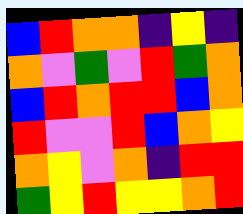[["blue", "red", "orange", "orange", "indigo", "yellow", "indigo"], ["orange", "violet", "green", "violet", "red", "green", "orange"], ["blue", "red", "orange", "red", "red", "blue", "orange"], ["red", "violet", "violet", "red", "blue", "orange", "yellow"], ["orange", "yellow", "violet", "orange", "indigo", "red", "red"], ["green", "yellow", "red", "yellow", "yellow", "orange", "red"]]